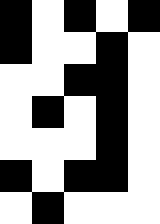[["black", "white", "black", "white", "black"], ["black", "white", "white", "black", "white"], ["white", "white", "black", "black", "white"], ["white", "black", "white", "black", "white"], ["white", "white", "white", "black", "white"], ["black", "white", "black", "black", "white"], ["white", "black", "white", "white", "white"]]